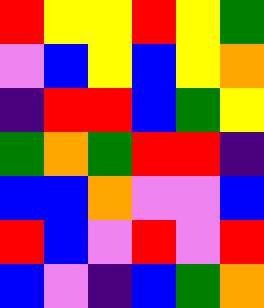[["red", "yellow", "yellow", "red", "yellow", "green"], ["violet", "blue", "yellow", "blue", "yellow", "orange"], ["indigo", "red", "red", "blue", "green", "yellow"], ["green", "orange", "green", "red", "red", "indigo"], ["blue", "blue", "orange", "violet", "violet", "blue"], ["red", "blue", "violet", "red", "violet", "red"], ["blue", "violet", "indigo", "blue", "green", "orange"]]